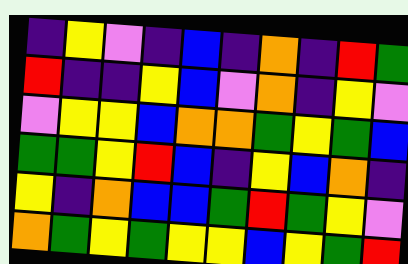[["indigo", "yellow", "violet", "indigo", "blue", "indigo", "orange", "indigo", "red", "green"], ["red", "indigo", "indigo", "yellow", "blue", "violet", "orange", "indigo", "yellow", "violet"], ["violet", "yellow", "yellow", "blue", "orange", "orange", "green", "yellow", "green", "blue"], ["green", "green", "yellow", "red", "blue", "indigo", "yellow", "blue", "orange", "indigo"], ["yellow", "indigo", "orange", "blue", "blue", "green", "red", "green", "yellow", "violet"], ["orange", "green", "yellow", "green", "yellow", "yellow", "blue", "yellow", "green", "red"]]